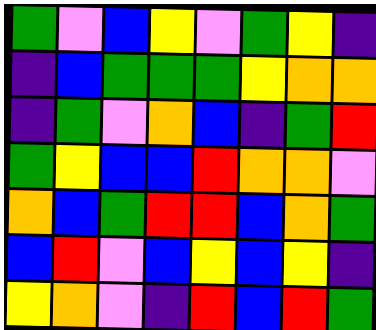[["green", "violet", "blue", "yellow", "violet", "green", "yellow", "indigo"], ["indigo", "blue", "green", "green", "green", "yellow", "orange", "orange"], ["indigo", "green", "violet", "orange", "blue", "indigo", "green", "red"], ["green", "yellow", "blue", "blue", "red", "orange", "orange", "violet"], ["orange", "blue", "green", "red", "red", "blue", "orange", "green"], ["blue", "red", "violet", "blue", "yellow", "blue", "yellow", "indigo"], ["yellow", "orange", "violet", "indigo", "red", "blue", "red", "green"]]